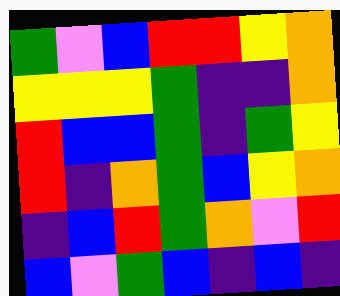[["green", "violet", "blue", "red", "red", "yellow", "orange"], ["yellow", "yellow", "yellow", "green", "indigo", "indigo", "orange"], ["red", "blue", "blue", "green", "indigo", "green", "yellow"], ["red", "indigo", "orange", "green", "blue", "yellow", "orange"], ["indigo", "blue", "red", "green", "orange", "violet", "red"], ["blue", "violet", "green", "blue", "indigo", "blue", "indigo"]]